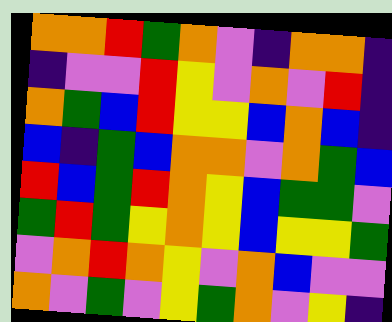[["orange", "orange", "red", "green", "orange", "violet", "indigo", "orange", "orange", "indigo"], ["indigo", "violet", "violet", "red", "yellow", "violet", "orange", "violet", "red", "indigo"], ["orange", "green", "blue", "red", "yellow", "yellow", "blue", "orange", "blue", "indigo"], ["blue", "indigo", "green", "blue", "orange", "orange", "violet", "orange", "green", "blue"], ["red", "blue", "green", "red", "orange", "yellow", "blue", "green", "green", "violet"], ["green", "red", "green", "yellow", "orange", "yellow", "blue", "yellow", "yellow", "green"], ["violet", "orange", "red", "orange", "yellow", "violet", "orange", "blue", "violet", "violet"], ["orange", "violet", "green", "violet", "yellow", "green", "orange", "violet", "yellow", "indigo"]]